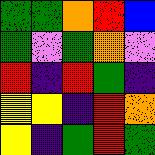[["green", "green", "orange", "red", "blue"], ["green", "violet", "green", "orange", "violet"], ["red", "indigo", "red", "green", "indigo"], ["yellow", "yellow", "indigo", "red", "orange"], ["yellow", "indigo", "green", "red", "green"]]